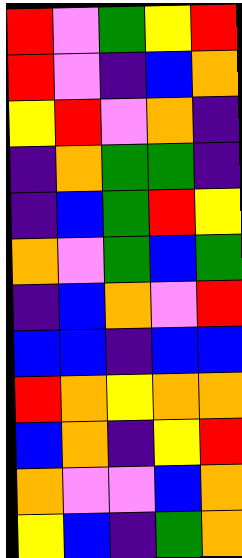[["red", "violet", "green", "yellow", "red"], ["red", "violet", "indigo", "blue", "orange"], ["yellow", "red", "violet", "orange", "indigo"], ["indigo", "orange", "green", "green", "indigo"], ["indigo", "blue", "green", "red", "yellow"], ["orange", "violet", "green", "blue", "green"], ["indigo", "blue", "orange", "violet", "red"], ["blue", "blue", "indigo", "blue", "blue"], ["red", "orange", "yellow", "orange", "orange"], ["blue", "orange", "indigo", "yellow", "red"], ["orange", "violet", "violet", "blue", "orange"], ["yellow", "blue", "indigo", "green", "orange"]]